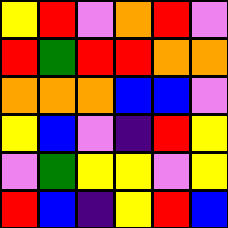[["yellow", "red", "violet", "orange", "red", "violet"], ["red", "green", "red", "red", "orange", "orange"], ["orange", "orange", "orange", "blue", "blue", "violet"], ["yellow", "blue", "violet", "indigo", "red", "yellow"], ["violet", "green", "yellow", "yellow", "violet", "yellow"], ["red", "blue", "indigo", "yellow", "red", "blue"]]